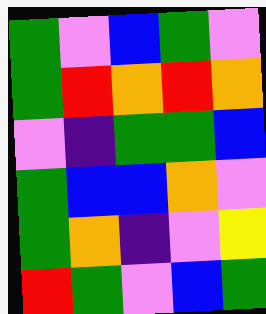[["green", "violet", "blue", "green", "violet"], ["green", "red", "orange", "red", "orange"], ["violet", "indigo", "green", "green", "blue"], ["green", "blue", "blue", "orange", "violet"], ["green", "orange", "indigo", "violet", "yellow"], ["red", "green", "violet", "blue", "green"]]